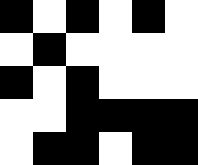[["black", "white", "black", "white", "black", "white"], ["white", "black", "white", "white", "white", "white"], ["black", "white", "black", "white", "white", "white"], ["white", "white", "black", "black", "black", "black"], ["white", "black", "black", "white", "black", "black"]]